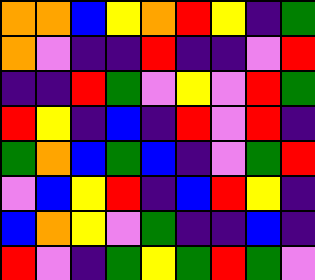[["orange", "orange", "blue", "yellow", "orange", "red", "yellow", "indigo", "green"], ["orange", "violet", "indigo", "indigo", "red", "indigo", "indigo", "violet", "red"], ["indigo", "indigo", "red", "green", "violet", "yellow", "violet", "red", "green"], ["red", "yellow", "indigo", "blue", "indigo", "red", "violet", "red", "indigo"], ["green", "orange", "blue", "green", "blue", "indigo", "violet", "green", "red"], ["violet", "blue", "yellow", "red", "indigo", "blue", "red", "yellow", "indigo"], ["blue", "orange", "yellow", "violet", "green", "indigo", "indigo", "blue", "indigo"], ["red", "violet", "indigo", "green", "yellow", "green", "red", "green", "violet"]]